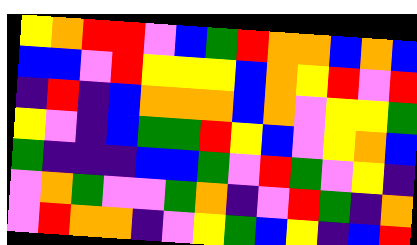[["yellow", "orange", "red", "red", "violet", "blue", "green", "red", "orange", "orange", "blue", "orange", "blue"], ["blue", "blue", "violet", "red", "yellow", "yellow", "yellow", "blue", "orange", "yellow", "red", "violet", "red"], ["indigo", "red", "indigo", "blue", "orange", "orange", "orange", "blue", "orange", "violet", "yellow", "yellow", "green"], ["yellow", "violet", "indigo", "blue", "green", "green", "red", "yellow", "blue", "violet", "yellow", "orange", "blue"], ["green", "indigo", "indigo", "indigo", "blue", "blue", "green", "violet", "red", "green", "violet", "yellow", "indigo"], ["violet", "orange", "green", "violet", "violet", "green", "orange", "indigo", "violet", "red", "green", "indigo", "orange"], ["violet", "red", "orange", "orange", "indigo", "violet", "yellow", "green", "blue", "yellow", "indigo", "blue", "red"]]